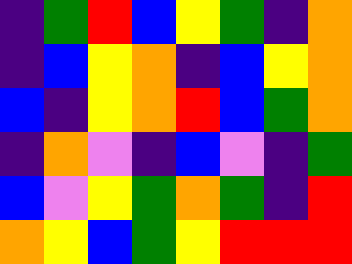[["indigo", "green", "red", "blue", "yellow", "green", "indigo", "orange"], ["indigo", "blue", "yellow", "orange", "indigo", "blue", "yellow", "orange"], ["blue", "indigo", "yellow", "orange", "red", "blue", "green", "orange"], ["indigo", "orange", "violet", "indigo", "blue", "violet", "indigo", "green"], ["blue", "violet", "yellow", "green", "orange", "green", "indigo", "red"], ["orange", "yellow", "blue", "green", "yellow", "red", "red", "red"]]